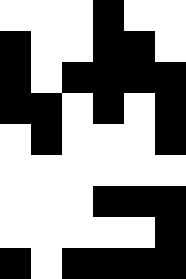[["white", "white", "white", "black", "white", "white"], ["black", "white", "white", "black", "black", "white"], ["black", "white", "black", "black", "black", "black"], ["black", "black", "white", "black", "white", "black"], ["white", "black", "white", "white", "white", "black"], ["white", "white", "white", "white", "white", "white"], ["white", "white", "white", "black", "black", "black"], ["white", "white", "white", "white", "white", "black"], ["black", "white", "black", "black", "black", "black"]]